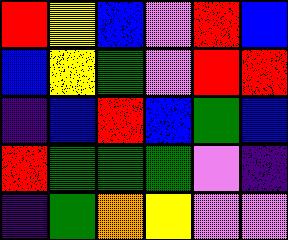[["red", "yellow", "blue", "violet", "red", "blue"], ["blue", "yellow", "green", "violet", "red", "red"], ["indigo", "blue", "red", "blue", "green", "blue"], ["red", "green", "green", "green", "violet", "indigo"], ["indigo", "green", "orange", "yellow", "violet", "violet"]]